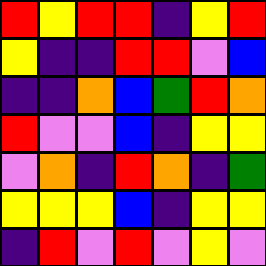[["red", "yellow", "red", "red", "indigo", "yellow", "red"], ["yellow", "indigo", "indigo", "red", "red", "violet", "blue"], ["indigo", "indigo", "orange", "blue", "green", "red", "orange"], ["red", "violet", "violet", "blue", "indigo", "yellow", "yellow"], ["violet", "orange", "indigo", "red", "orange", "indigo", "green"], ["yellow", "yellow", "yellow", "blue", "indigo", "yellow", "yellow"], ["indigo", "red", "violet", "red", "violet", "yellow", "violet"]]